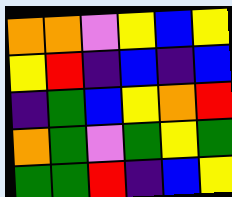[["orange", "orange", "violet", "yellow", "blue", "yellow"], ["yellow", "red", "indigo", "blue", "indigo", "blue"], ["indigo", "green", "blue", "yellow", "orange", "red"], ["orange", "green", "violet", "green", "yellow", "green"], ["green", "green", "red", "indigo", "blue", "yellow"]]